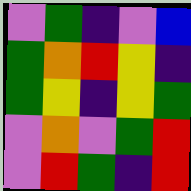[["violet", "green", "indigo", "violet", "blue"], ["green", "orange", "red", "yellow", "indigo"], ["green", "yellow", "indigo", "yellow", "green"], ["violet", "orange", "violet", "green", "red"], ["violet", "red", "green", "indigo", "red"]]